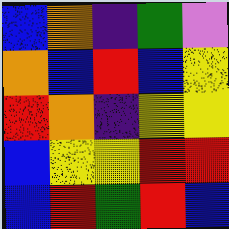[["blue", "orange", "indigo", "green", "violet"], ["orange", "blue", "red", "blue", "yellow"], ["red", "orange", "indigo", "yellow", "yellow"], ["blue", "yellow", "yellow", "red", "red"], ["blue", "red", "green", "red", "blue"]]